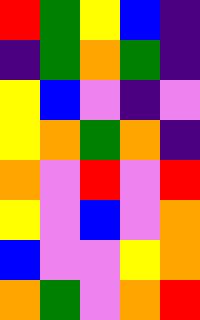[["red", "green", "yellow", "blue", "indigo"], ["indigo", "green", "orange", "green", "indigo"], ["yellow", "blue", "violet", "indigo", "violet"], ["yellow", "orange", "green", "orange", "indigo"], ["orange", "violet", "red", "violet", "red"], ["yellow", "violet", "blue", "violet", "orange"], ["blue", "violet", "violet", "yellow", "orange"], ["orange", "green", "violet", "orange", "red"]]